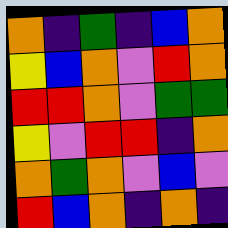[["orange", "indigo", "green", "indigo", "blue", "orange"], ["yellow", "blue", "orange", "violet", "red", "orange"], ["red", "red", "orange", "violet", "green", "green"], ["yellow", "violet", "red", "red", "indigo", "orange"], ["orange", "green", "orange", "violet", "blue", "violet"], ["red", "blue", "orange", "indigo", "orange", "indigo"]]